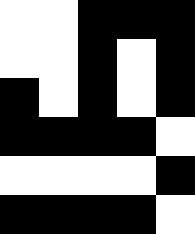[["white", "white", "black", "black", "black"], ["white", "white", "black", "white", "black"], ["black", "white", "black", "white", "black"], ["black", "black", "black", "black", "white"], ["white", "white", "white", "white", "black"], ["black", "black", "black", "black", "white"]]